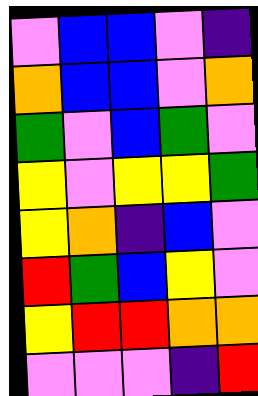[["violet", "blue", "blue", "violet", "indigo"], ["orange", "blue", "blue", "violet", "orange"], ["green", "violet", "blue", "green", "violet"], ["yellow", "violet", "yellow", "yellow", "green"], ["yellow", "orange", "indigo", "blue", "violet"], ["red", "green", "blue", "yellow", "violet"], ["yellow", "red", "red", "orange", "orange"], ["violet", "violet", "violet", "indigo", "red"]]